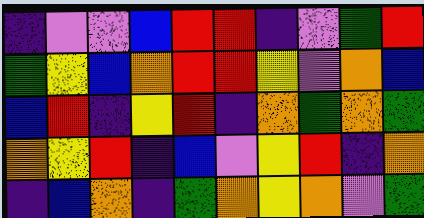[["indigo", "violet", "violet", "blue", "red", "red", "indigo", "violet", "green", "red"], ["green", "yellow", "blue", "orange", "red", "red", "yellow", "violet", "orange", "blue"], ["blue", "red", "indigo", "yellow", "red", "indigo", "orange", "green", "orange", "green"], ["orange", "yellow", "red", "indigo", "blue", "violet", "yellow", "red", "indigo", "orange"], ["indigo", "blue", "orange", "indigo", "green", "orange", "yellow", "orange", "violet", "green"]]